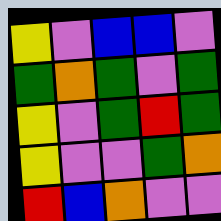[["yellow", "violet", "blue", "blue", "violet"], ["green", "orange", "green", "violet", "green"], ["yellow", "violet", "green", "red", "green"], ["yellow", "violet", "violet", "green", "orange"], ["red", "blue", "orange", "violet", "violet"]]